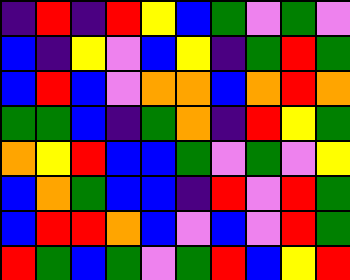[["indigo", "red", "indigo", "red", "yellow", "blue", "green", "violet", "green", "violet"], ["blue", "indigo", "yellow", "violet", "blue", "yellow", "indigo", "green", "red", "green"], ["blue", "red", "blue", "violet", "orange", "orange", "blue", "orange", "red", "orange"], ["green", "green", "blue", "indigo", "green", "orange", "indigo", "red", "yellow", "green"], ["orange", "yellow", "red", "blue", "blue", "green", "violet", "green", "violet", "yellow"], ["blue", "orange", "green", "blue", "blue", "indigo", "red", "violet", "red", "green"], ["blue", "red", "red", "orange", "blue", "violet", "blue", "violet", "red", "green"], ["red", "green", "blue", "green", "violet", "green", "red", "blue", "yellow", "red"]]